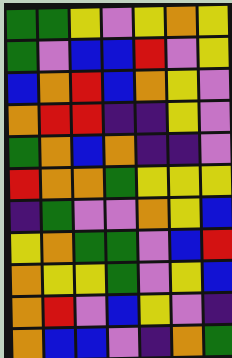[["green", "green", "yellow", "violet", "yellow", "orange", "yellow"], ["green", "violet", "blue", "blue", "red", "violet", "yellow"], ["blue", "orange", "red", "blue", "orange", "yellow", "violet"], ["orange", "red", "red", "indigo", "indigo", "yellow", "violet"], ["green", "orange", "blue", "orange", "indigo", "indigo", "violet"], ["red", "orange", "orange", "green", "yellow", "yellow", "yellow"], ["indigo", "green", "violet", "violet", "orange", "yellow", "blue"], ["yellow", "orange", "green", "green", "violet", "blue", "red"], ["orange", "yellow", "yellow", "green", "violet", "yellow", "blue"], ["orange", "red", "violet", "blue", "yellow", "violet", "indigo"], ["orange", "blue", "blue", "violet", "indigo", "orange", "green"]]